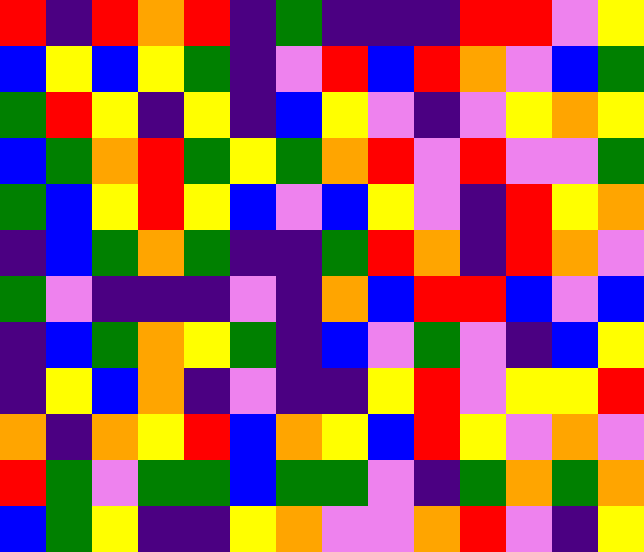[["red", "indigo", "red", "orange", "red", "indigo", "green", "indigo", "indigo", "indigo", "red", "red", "violet", "yellow"], ["blue", "yellow", "blue", "yellow", "green", "indigo", "violet", "red", "blue", "red", "orange", "violet", "blue", "green"], ["green", "red", "yellow", "indigo", "yellow", "indigo", "blue", "yellow", "violet", "indigo", "violet", "yellow", "orange", "yellow"], ["blue", "green", "orange", "red", "green", "yellow", "green", "orange", "red", "violet", "red", "violet", "violet", "green"], ["green", "blue", "yellow", "red", "yellow", "blue", "violet", "blue", "yellow", "violet", "indigo", "red", "yellow", "orange"], ["indigo", "blue", "green", "orange", "green", "indigo", "indigo", "green", "red", "orange", "indigo", "red", "orange", "violet"], ["green", "violet", "indigo", "indigo", "indigo", "violet", "indigo", "orange", "blue", "red", "red", "blue", "violet", "blue"], ["indigo", "blue", "green", "orange", "yellow", "green", "indigo", "blue", "violet", "green", "violet", "indigo", "blue", "yellow"], ["indigo", "yellow", "blue", "orange", "indigo", "violet", "indigo", "indigo", "yellow", "red", "violet", "yellow", "yellow", "red"], ["orange", "indigo", "orange", "yellow", "red", "blue", "orange", "yellow", "blue", "red", "yellow", "violet", "orange", "violet"], ["red", "green", "violet", "green", "green", "blue", "green", "green", "violet", "indigo", "green", "orange", "green", "orange"], ["blue", "green", "yellow", "indigo", "indigo", "yellow", "orange", "violet", "violet", "orange", "red", "violet", "indigo", "yellow"]]